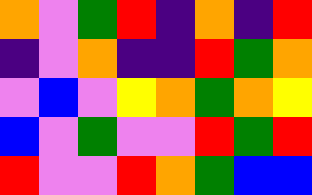[["orange", "violet", "green", "red", "indigo", "orange", "indigo", "red"], ["indigo", "violet", "orange", "indigo", "indigo", "red", "green", "orange"], ["violet", "blue", "violet", "yellow", "orange", "green", "orange", "yellow"], ["blue", "violet", "green", "violet", "violet", "red", "green", "red"], ["red", "violet", "violet", "red", "orange", "green", "blue", "blue"]]